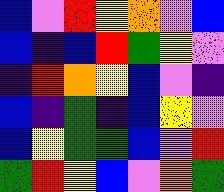[["blue", "violet", "red", "yellow", "orange", "violet", "blue"], ["blue", "indigo", "blue", "red", "green", "yellow", "violet"], ["indigo", "red", "orange", "yellow", "blue", "violet", "indigo"], ["blue", "indigo", "green", "indigo", "blue", "yellow", "violet"], ["blue", "yellow", "green", "green", "blue", "violet", "red"], ["green", "red", "yellow", "blue", "violet", "orange", "green"]]